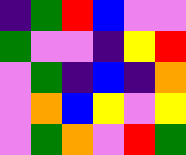[["indigo", "green", "red", "blue", "violet", "violet"], ["green", "violet", "violet", "indigo", "yellow", "red"], ["violet", "green", "indigo", "blue", "indigo", "orange"], ["violet", "orange", "blue", "yellow", "violet", "yellow"], ["violet", "green", "orange", "violet", "red", "green"]]